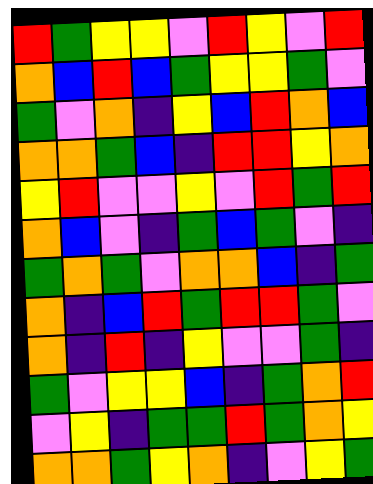[["red", "green", "yellow", "yellow", "violet", "red", "yellow", "violet", "red"], ["orange", "blue", "red", "blue", "green", "yellow", "yellow", "green", "violet"], ["green", "violet", "orange", "indigo", "yellow", "blue", "red", "orange", "blue"], ["orange", "orange", "green", "blue", "indigo", "red", "red", "yellow", "orange"], ["yellow", "red", "violet", "violet", "yellow", "violet", "red", "green", "red"], ["orange", "blue", "violet", "indigo", "green", "blue", "green", "violet", "indigo"], ["green", "orange", "green", "violet", "orange", "orange", "blue", "indigo", "green"], ["orange", "indigo", "blue", "red", "green", "red", "red", "green", "violet"], ["orange", "indigo", "red", "indigo", "yellow", "violet", "violet", "green", "indigo"], ["green", "violet", "yellow", "yellow", "blue", "indigo", "green", "orange", "red"], ["violet", "yellow", "indigo", "green", "green", "red", "green", "orange", "yellow"], ["orange", "orange", "green", "yellow", "orange", "indigo", "violet", "yellow", "green"]]